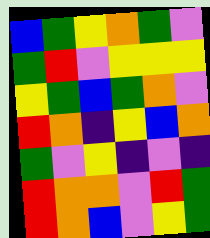[["blue", "green", "yellow", "orange", "green", "violet"], ["green", "red", "violet", "yellow", "yellow", "yellow"], ["yellow", "green", "blue", "green", "orange", "violet"], ["red", "orange", "indigo", "yellow", "blue", "orange"], ["green", "violet", "yellow", "indigo", "violet", "indigo"], ["red", "orange", "orange", "violet", "red", "green"], ["red", "orange", "blue", "violet", "yellow", "green"]]